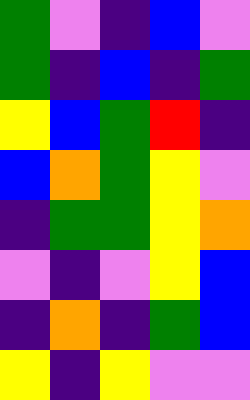[["green", "violet", "indigo", "blue", "violet"], ["green", "indigo", "blue", "indigo", "green"], ["yellow", "blue", "green", "red", "indigo"], ["blue", "orange", "green", "yellow", "violet"], ["indigo", "green", "green", "yellow", "orange"], ["violet", "indigo", "violet", "yellow", "blue"], ["indigo", "orange", "indigo", "green", "blue"], ["yellow", "indigo", "yellow", "violet", "violet"]]